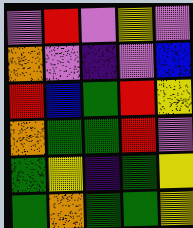[["violet", "red", "violet", "yellow", "violet"], ["orange", "violet", "indigo", "violet", "blue"], ["red", "blue", "green", "red", "yellow"], ["orange", "green", "green", "red", "violet"], ["green", "yellow", "indigo", "green", "yellow"], ["green", "orange", "green", "green", "yellow"]]